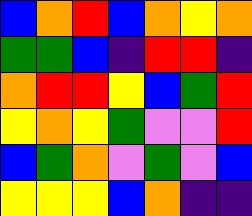[["blue", "orange", "red", "blue", "orange", "yellow", "orange"], ["green", "green", "blue", "indigo", "red", "red", "indigo"], ["orange", "red", "red", "yellow", "blue", "green", "red"], ["yellow", "orange", "yellow", "green", "violet", "violet", "red"], ["blue", "green", "orange", "violet", "green", "violet", "blue"], ["yellow", "yellow", "yellow", "blue", "orange", "indigo", "indigo"]]